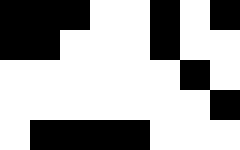[["black", "black", "black", "white", "white", "black", "white", "black"], ["black", "black", "white", "white", "white", "black", "white", "white"], ["white", "white", "white", "white", "white", "white", "black", "white"], ["white", "white", "white", "white", "white", "white", "white", "black"], ["white", "black", "black", "black", "black", "white", "white", "white"]]